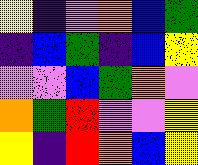[["yellow", "indigo", "violet", "orange", "blue", "green"], ["indigo", "blue", "green", "indigo", "blue", "yellow"], ["violet", "violet", "blue", "green", "orange", "violet"], ["orange", "green", "red", "violet", "violet", "yellow"], ["yellow", "indigo", "red", "orange", "blue", "yellow"]]